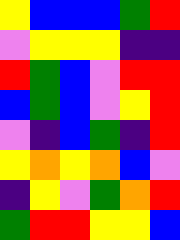[["yellow", "blue", "blue", "blue", "green", "red"], ["violet", "yellow", "yellow", "yellow", "indigo", "indigo"], ["red", "green", "blue", "violet", "red", "red"], ["blue", "green", "blue", "violet", "yellow", "red"], ["violet", "indigo", "blue", "green", "indigo", "red"], ["yellow", "orange", "yellow", "orange", "blue", "violet"], ["indigo", "yellow", "violet", "green", "orange", "red"], ["green", "red", "red", "yellow", "yellow", "blue"]]